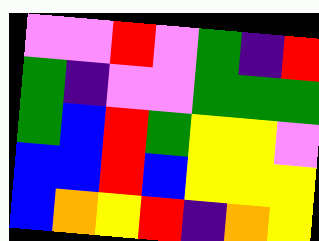[["violet", "violet", "red", "violet", "green", "indigo", "red"], ["green", "indigo", "violet", "violet", "green", "green", "green"], ["green", "blue", "red", "green", "yellow", "yellow", "violet"], ["blue", "blue", "red", "blue", "yellow", "yellow", "yellow"], ["blue", "orange", "yellow", "red", "indigo", "orange", "yellow"]]